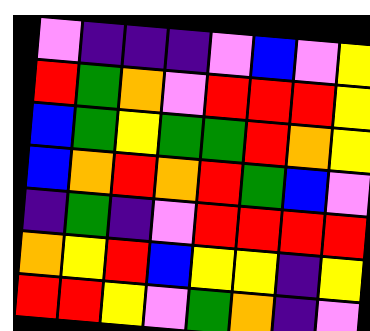[["violet", "indigo", "indigo", "indigo", "violet", "blue", "violet", "yellow"], ["red", "green", "orange", "violet", "red", "red", "red", "yellow"], ["blue", "green", "yellow", "green", "green", "red", "orange", "yellow"], ["blue", "orange", "red", "orange", "red", "green", "blue", "violet"], ["indigo", "green", "indigo", "violet", "red", "red", "red", "red"], ["orange", "yellow", "red", "blue", "yellow", "yellow", "indigo", "yellow"], ["red", "red", "yellow", "violet", "green", "orange", "indigo", "violet"]]